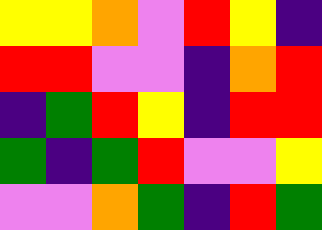[["yellow", "yellow", "orange", "violet", "red", "yellow", "indigo"], ["red", "red", "violet", "violet", "indigo", "orange", "red"], ["indigo", "green", "red", "yellow", "indigo", "red", "red"], ["green", "indigo", "green", "red", "violet", "violet", "yellow"], ["violet", "violet", "orange", "green", "indigo", "red", "green"]]